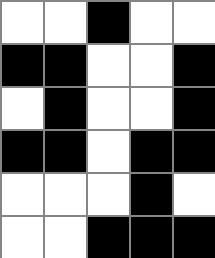[["white", "white", "black", "white", "white"], ["black", "black", "white", "white", "black"], ["white", "black", "white", "white", "black"], ["black", "black", "white", "black", "black"], ["white", "white", "white", "black", "white"], ["white", "white", "black", "black", "black"]]